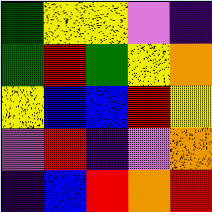[["green", "yellow", "yellow", "violet", "indigo"], ["green", "red", "green", "yellow", "orange"], ["yellow", "blue", "blue", "red", "yellow"], ["violet", "red", "indigo", "violet", "orange"], ["indigo", "blue", "red", "orange", "red"]]